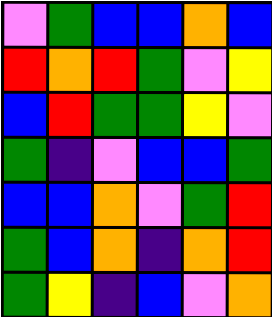[["violet", "green", "blue", "blue", "orange", "blue"], ["red", "orange", "red", "green", "violet", "yellow"], ["blue", "red", "green", "green", "yellow", "violet"], ["green", "indigo", "violet", "blue", "blue", "green"], ["blue", "blue", "orange", "violet", "green", "red"], ["green", "blue", "orange", "indigo", "orange", "red"], ["green", "yellow", "indigo", "blue", "violet", "orange"]]